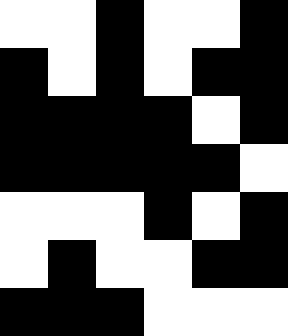[["white", "white", "black", "white", "white", "black"], ["black", "white", "black", "white", "black", "black"], ["black", "black", "black", "black", "white", "black"], ["black", "black", "black", "black", "black", "white"], ["white", "white", "white", "black", "white", "black"], ["white", "black", "white", "white", "black", "black"], ["black", "black", "black", "white", "white", "white"]]